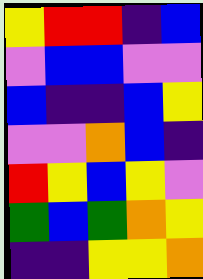[["yellow", "red", "red", "indigo", "blue"], ["violet", "blue", "blue", "violet", "violet"], ["blue", "indigo", "indigo", "blue", "yellow"], ["violet", "violet", "orange", "blue", "indigo"], ["red", "yellow", "blue", "yellow", "violet"], ["green", "blue", "green", "orange", "yellow"], ["indigo", "indigo", "yellow", "yellow", "orange"]]